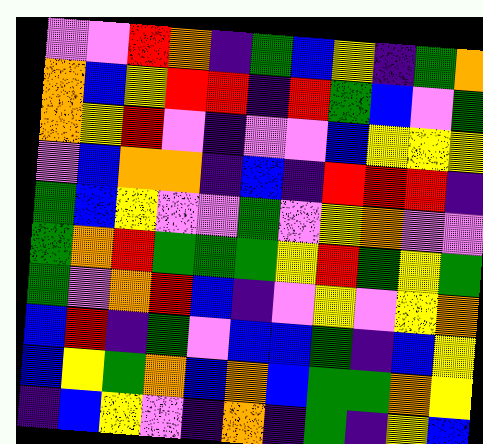[["violet", "violet", "red", "orange", "indigo", "green", "blue", "yellow", "indigo", "green", "orange"], ["orange", "blue", "yellow", "red", "red", "indigo", "red", "green", "blue", "violet", "green"], ["orange", "yellow", "red", "violet", "indigo", "violet", "violet", "blue", "yellow", "yellow", "yellow"], ["violet", "blue", "orange", "orange", "indigo", "blue", "indigo", "red", "red", "red", "indigo"], ["green", "blue", "yellow", "violet", "violet", "green", "violet", "yellow", "orange", "violet", "violet"], ["green", "orange", "red", "green", "green", "green", "yellow", "red", "green", "yellow", "green"], ["green", "violet", "orange", "red", "blue", "indigo", "violet", "yellow", "violet", "yellow", "orange"], ["blue", "red", "indigo", "green", "violet", "blue", "blue", "green", "indigo", "blue", "yellow"], ["blue", "yellow", "green", "orange", "blue", "orange", "blue", "green", "green", "orange", "yellow"], ["indigo", "blue", "yellow", "violet", "indigo", "orange", "indigo", "green", "indigo", "yellow", "blue"]]